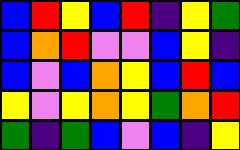[["blue", "red", "yellow", "blue", "red", "indigo", "yellow", "green"], ["blue", "orange", "red", "violet", "violet", "blue", "yellow", "indigo"], ["blue", "violet", "blue", "orange", "yellow", "blue", "red", "blue"], ["yellow", "violet", "yellow", "orange", "yellow", "green", "orange", "red"], ["green", "indigo", "green", "blue", "violet", "blue", "indigo", "yellow"]]